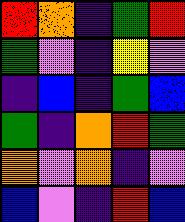[["red", "orange", "indigo", "green", "red"], ["green", "violet", "indigo", "yellow", "violet"], ["indigo", "blue", "indigo", "green", "blue"], ["green", "indigo", "orange", "red", "green"], ["orange", "violet", "orange", "indigo", "violet"], ["blue", "violet", "indigo", "red", "blue"]]